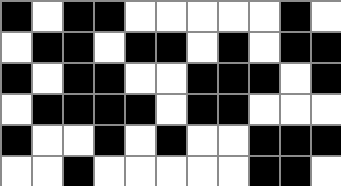[["black", "white", "black", "black", "white", "white", "white", "white", "white", "black", "white"], ["white", "black", "black", "white", "black", "black", "white", "black", "white", "black", "black"], ["black", "white", "black", "black", "white", "white", "black", "black", "black", "white", "black"], ["white", "black", "black", "black", "black", "white", "black", "black", "white", "white", "white"], ["black", "white", "white", "black", "white", "black", "white", "white", "black", "black", "black"], ["white", "white", "black", "white", "white", "white", "white", "white", "black", "black", "white"]]